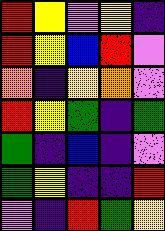[["red", "yellow", "violet", "yellow", "indigo"], ["red", "yellow", "blue", "red", "violet"], ["orange", "indigo", "yellow", "orange", "violet"], ["red", "yellow", "green", "indigo", "green"], ["green", "indigo", "blue", "indigo", "violet"], ["green", "yellow", "indigo", "indigo", "red"], ["violet", "indigo", "red", "green", "yellow"]]